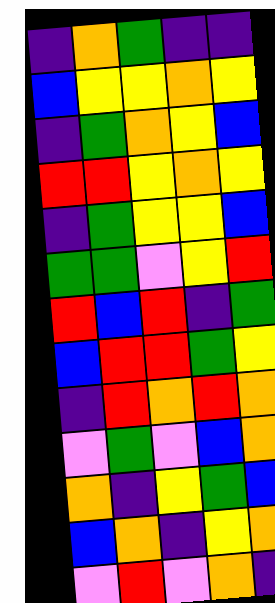[["indigo", "orange", "green", "indigo", "indigo"], ["blue", "yellow", "yellow", "orange", "yellow"], ["indigo", "green", "orange", "yellow", "blue"], ["red", "red", "yellow", "orange", "yellow"], ["indigo", "green", "yellow", "yellow", "blue"], ["green", "green", "violet", "yellow", "red"], ["red", "blue", "red", "indigo", "green"], ["blue", "red", "red", "green", "yellow"], ["indigo", "red", "orange", "red", "orange"], ["violet", "green", "violet", "blue", "orange"], ["orange", "indigo", "yellow", "green", "blue"], ["blue", "orange", "indigo", "yellow", "orange"], ["violet", "red", "violet", "orange", "indigo"]]